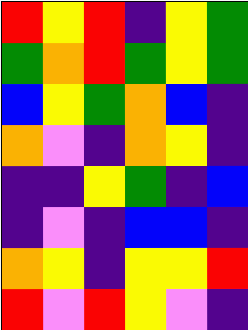[["red", "yellow", "red", "indigo", "yellow", "green"], ["green", "orange", "red", "green", "yellow", "green"], ["blue", "yellow", "green", "orange", "blue", "indigo"], ["orange", "violet", "indigo", "orange", "yellow", "indigo"], ["indigo", "indigo", "yellow", "green", "indigo", "blue"], ["indigo", "violet", "indigo", "blue", "blue", "indigo"], ["orange", "yellow", "indigo", "yellow", "yellow", "red"], ["red", "violet", "red", "yellow", "violet", "indigo"]]